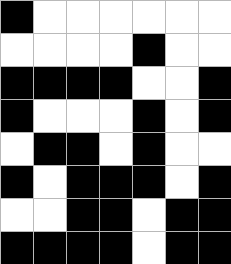[["black", "white", "white", "white", "white", "white", "white"], ["white", "white", "white", "white", "black", "white", "white"], ["black", "black", "black", "black", "white", "white", "black"], ["black", "white", "white", "white", "black", "white", "black"], ["white", "black", "black", "white", "black", "white", "white"], ["black", "white", "black", "black", "black", "white", "black"], ["white", "white", "black", "black", "white", "black", "black"], ["black", "black", "black", "black", "white", "black", "black"]]